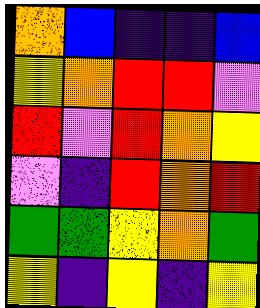[["orange", "blue", "indigo", "indigo", "blue"], ["yellow", "orange", "red", "red", "violet"], ["red", "violet", "red", "orange", "yellow"], ["violet", "indigo", "red", "orange", "red"], ["green", "green", "yellow", "orange", "green"], ["yellow", "indigo", "yellow", "indigo", "yellow"]]